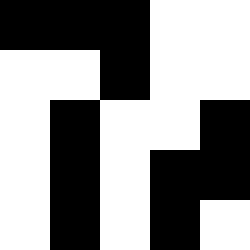[["black", "black", "black", "white", "white"], ["white", "white", "black", "white", "white"], ["white", "black", "white", "white", "black"], ["white", "black", "white", "black", "black"], ["white", "black", "white", "black", "white"]]